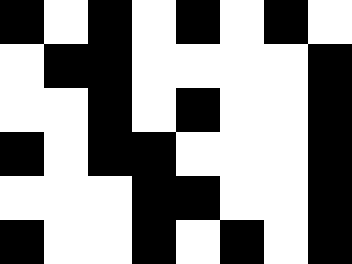[["black", "white", "black", "white", "black", "white", "black", "white"], ["white", "black", "black", "white", "white", "white", "white", "black"], ["white", "white", "black", "white", "black", "white", "white", "black"], ["black", "white", "black", "black", "white", "white", "white", "black"], ["white", "white", "white", "black", "black", "white", "white", "black"], ["black", "white", "white", "black", "white", "black", "white", "black"]]